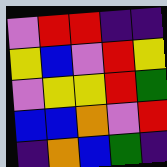[["violet", "red", "red", "indigo", "indigo"], ["yellow", "blue", "violet", "red", "yellow"], ["violet", "yellow", "yellow", "red", "green"], ["blue", "blue", "orange", "violet", "red"], ["indigo", "orange", "blue", "green", "indigo"]]